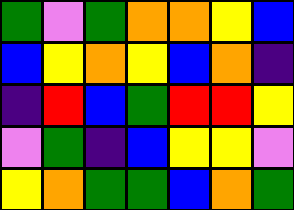[["green", "violet", "green", "orange", "orange", "yellow", "blue"], ["blue", "yellow", "orange", "yellow", "blue", "orange", "indigo"], ["indigo", "red", "blue", "green", "red", "red", "yellow"], ["violet", "green", "indigo", "blue", "yellow", "yellow", "violet"], ["yellow", "orange", "green", "green", "blue", "orange", "green"]]